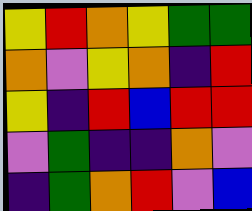[["yellow", "red", "orange", "yellow", "green", "green"], ["orange", "violet", "yellow", "orange", "indigo", "red"], ["yellow", "indigo", "red", "blue", "red", "red"], ["violet", "green", "indigo", "indigo", "orange", "violet"], ["indigo", "green", "orange", "red", "violet", "blue"]]